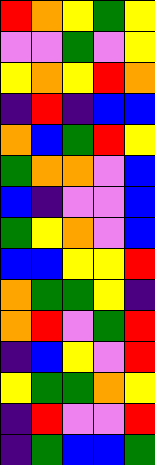[["red", "orange", "yellow", "green", "yellow"], ["violet", "violet", "green", "violet", "yellow"], ["yellow", "orange", "yellow", "red", "orange"], ["indigo", "red", "indigo", "blue", "blue"], ["orange", "blue", "green", "red", "yellow"], ["green", "orange", "orange", "violet", "blue"], ["blue", "indigo", "violet", "violet", "blue"], ["green", "yellow", "orange", "violet", "blue"], ["blue", "blue", "yellow", "yellow", "red"], ["orange", "green", "green", "yellow", "indigo"], ["orange", "red", "violet", "green", "red"], ["indigo", "blue", "yellow", "violet", "red"], ["yellow", "green", "green", "orange", "yellow"], ["indigo", "red", "violet", "violet", "red"], ["indigo", "green", "blue", "blue", "green"]]